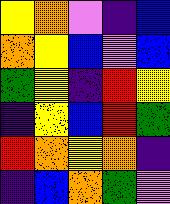[["yellow", "orange", "violet", "indigo", "blue"], ["orange", "yellow", "blue", "violet", "blue"], ["green", "yellow", "indigo", "red", "yellow"], ["indigo", "yellow", "blue", "red", "green"], ["red", "orange", "yellow", "orange", "indigo"], ["indigo", "blue", "orange", "green", "violet"]]